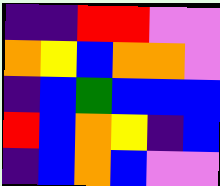[["indigo", "indigo", "red", "red", "violet", "violet"], ["orange", "yellow", "blue", "orange", "orange", "violet"], ["indigo", "blue", "green", "blue", "blue", "blue"], ["red", "blue", "orange", "yellow", "indigo", "blue"], ["indigo", "blue", "orange", "blue", "violet", "violet"]]